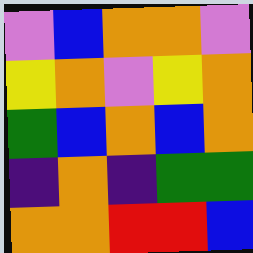[["violet", "blue", "orange", "orange", "violet"], ["yellow", "orange", "violet", "yellow", "orange"], ["green", "blue", "orange", "blue", "orange"], ["indigo", "orange", "indigo", "green", "green"], ["orange", "orange", "red", "red", "blue"]]